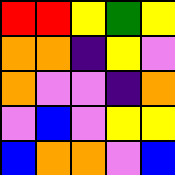[["red", "red", "yellow", "green", "yellow"], ["orange", "orange", "indigo", "yellow", "violet"], ["orange", "violet", "violet", "indigo", "orange"], ["violet", "blue", "violet", "yellow", "yellow"], ["blue", "orange", "orange", "violet", "blue"]]